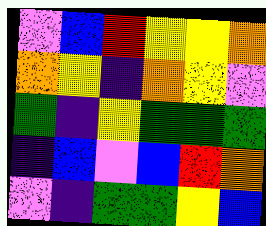[["violet", "blue", "red", "yellow", "yellow", "orange"], ["orange", "yellow", "indigo", "orange", "yellow", "violet"], ["green", "indigo", "yellow", "green", "green", "green"], ["indigo", "blue", "violet", "blue", "red", "orange"], ["violet", "indigo", "green", "green", "yellow", "blue"]]